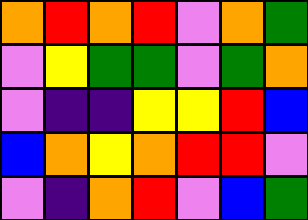[["orange", "red", "orange", "red", "violet", "orange", "green"], ["violet", "yellow", "green", "green", "violet", "green", "orange"], ["violet", "indigo", "indigo", "yellow", "yellow", "red", "blue"], ["blue", "orange", "yellow", "orange", "red", "red", "violet"], ["violet", "indigo", "orange", "red", "violet", "blue", "green"]]